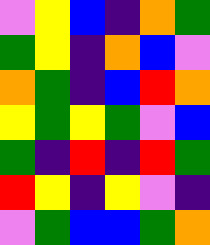[["violet", "yellow", "blue", "indigo", "orange", "green"], ["green", "yellow", "indigo", "orange", "blue", "violet"], ["orange", "green", "indigo", "blue", "red", "orange"], ["yellow", "green", "yellow", "green", "violet", "blue"], ["green", "indigo", "red", "indigo", "red", "green"], ["red", "yellow", "indigo", "yellow", "violet", "indigo"], ["violet", "green", "blue", "blue", "green", "orange"]]